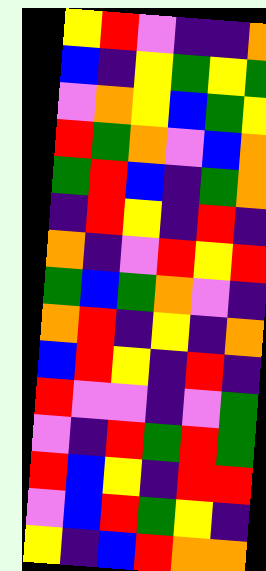[["yellow", "red", "violet", "indigo", "indigo", "orange"], ["blue", "indigo", "yellow", "green", "yellow", "green"], ["violet", "orange", "yellow", "blue", "green", "yellow"], ["red", "green", "orange", "violet", "blue", "orange"], ["green", "red", "blue", "indigo", "green", "orange"], ["indigo", "red", "yellow", "indigo", "red", "indigo"], ["orange", "indigo", "violet", "red", "yellow", "red"], ["green", "blue", "green", "orange", "violet", "indigo"], ["orange", "red", "indigo", "yellow", "indigo", "orange"], ["blue", "red", "yellow", "indigo", "red", "indigo"], ["red", "violet", "violet", "indigo", "violet", "green"], ["violet", "indigo", "red", "green", "red", "green"], ["red", "blue", "yellow", "indigo", "red", "red"], ["violet", "blue", "red", "green", "yellow", "indigo"], ["yellow", "indigo", "blue", "red", "orange", "orange"]]